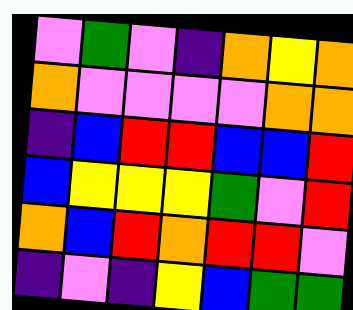[["violet", "green", "violet", "indigo", "orange", "yellow", "orange"], ["orange", "violet", "violet", "violet", "violet", "orange", "orange"], ["indigo", "blue", "red", "red", "blue", "blue", "red"], ["blue", "yellow", "yellow", "yellow", "green", "violet", "red"], ["orange", "blue", "red", "orange", "red", "red", "violet"], ["indigo", "violet", "indigo", "yellow", "blue", "green", "green"]]